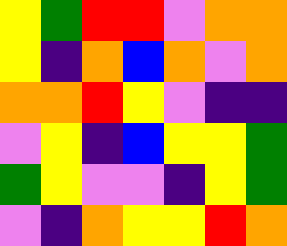[["yellow", "green", "red", "red", "violet", "orange", "orange"], ["yellow", "indigo", "orange", "blue", "orange", "violet", "orange"], ["orange", "orange", "red", "yellow", "violet", "indigo", "indigo"], ["violet", "yellow", "indigo", "blue", "yellow", "yellow", "green"], ["green", "yellow", "violet", "violet", "indigo", "yellow", "green"], ["violet", "indigo", "orange", "yellow", "yellow", "red", "orange"]]